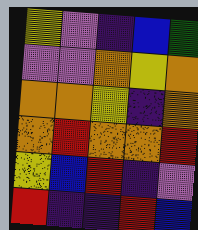[["yellow", "violet", "indigo", "blue", "green"], ["violet", "violet", "orange", "yellow", "orange"], ["orange", "orange", "yellow", "indigo", "orange"], ["orange", "red", "orange", "orange", "red"], ["yellow", "blue", "red", "indigo", "violet"], ["red", "indigo", "indigo", "red", "blue"]]